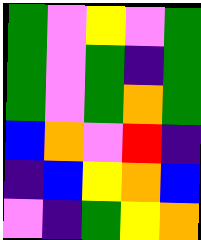[["green", "violet", "yellow", "violet", "green"], ["green", "violet", "green", "indigo", "green"], ["green", "violet", "green", "orange", "green"], ["blue", "orange", "violet", "red", "indigo"], ["indigo", "blue", "yellow", "orange", "blue"], ["violet", "indigo", "green", "yellow", "orange"]]